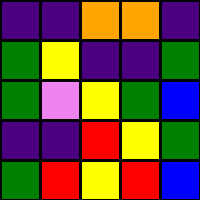[["indigo", "indigo", "orange", "orange", "indigo"], ["green", "yellow", "indigo", "indigo", "green"], ["green", "violet", "yellow", "green", "blue"], ["indigo", "indigo", "red", "yellow", "green"], ["green", "red", "yellow", "red", "blue"]]